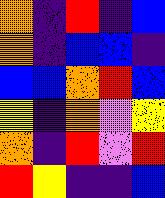[["orange", "indigo", "red", "indigo", "blue"], ["orange", "indigo", "blue", "blue", "indigo"], ["blue", "blue", "orange", "red", "blue"], ["yellow", "indigo", "orange", "violet", "yellow"], ["orange", "indigo", "red", "violet", "red"], ["red", "yellow", "indigo", "indigo", "blue"]]